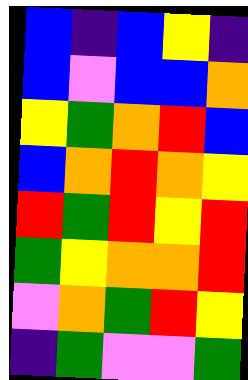[["blue", "indigo", "blue", "yellow", "indigo"], ["blue", "violet", "blue", "blue", "orange"], ["yellow", "green", "orange", "red", "blue"], ["blue", "orange", "red", "orange", "yellow"], ["red", "green", "red", "yellow", "red"], ["green", "yellow", "orange", "orange", "red"], ["violet", "orange", "green", "red", "yellow"], ["indigo", "green", "violet", "violet", "green"]]